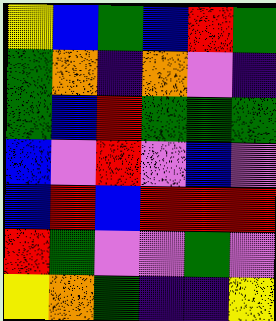[["yellow", "blue", "green", "blue", "red", "green"], ["green", "orange", "indigo", "orange", "violet", "indigo"], ["green", "blue", "red", "green", "green", "green"], ["blue", "violet", "red", "violet", "blue", "violet"], ["blue", "red", "blue", "red", "red", "red"], ["red", "green", "violet", "violet", "green", "violet"], ["yellow", "orange", "green", "indigo", "indigo", "yellow"]]